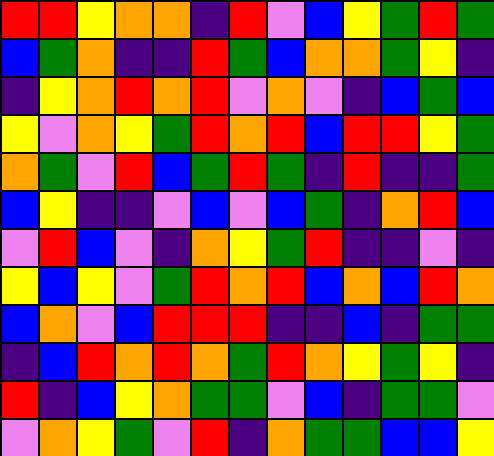[["red", "red", "yellow", "orange", "orange", "indigo", "red", "violet", "blue", "yellow", "green", "red", "green"], ["blue", "green", "orange", "indigo", "indigo", "red", "green", "blue", "orange", "orange", "green", "yellow", "indigo"], ["indigo", "yellow", "orange", "red", "orange", "red", "violet", "orange", "violet", "indigo", "blue", "green", "blue"], ["yellow", "violet", "orange", "yellow", "green", "red", "orange", "red", "blue", "red", "red", "yellow", "green"], ["orange", "green", "violet", "red", "blue", "green", "red", "green", "indigo", "red", "indigo", "indigo", "green"], ["blue", "yellow", "indigo", "indigo", "violet", "blue", "violet", "blue", "green", "indigo", "orange", "red", "blue"], ["violet", "red", "blue", "violet", "indigo", "orange", "yellow", "green", "red", "indigo", "indigo", "violet", "indigo"], ["yellow", "blue", "yellow", "violet", "green", "red", "orange", "red", "blue", "orange", "blue", "red", "orange"], ["blue", "orange", "violet", "blue", "red", "red", "red", "indigo", "indigo", "blue", "indigo", "green", "green"], ["indigo", "blue", "red", "orange", "red", "orange", "green", "red", "orange", "yellow", "green", "yellow", "indigo"], ["red", "indigo", "blue", "yellow", "orange", "green", "green", "violet", "blue", "indigo", "green", "green", "violet"], ["violet", "orange", "yellow", "green", "violet", "red", "indigo", "orange", "green", "green", "blue", "blue", "yellow"]]